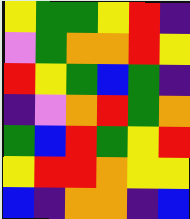[["yellow", "green", "green", "yellow", "red", "indigo"], ["violet", "green", "orange", "orange", "red", "yellow"], ["red", "yellow", "green", "blue", "green", "indigo"], ["indigo", "violet", "orange", "red", "green", "orange"], ["green", "blue", "red", "green", "yellow", "red"], ["yellow", "red", "red", "orange", "yellow", "yellow"], ["blue", "indigo", "orange", "orange", "indigo", "blue"]]